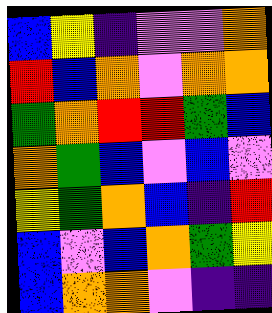[["blue", "yellow", "indigo", "violet", "violet", "orange"], ["red", "blue", "orange", "violet", "orange", "orange"], ["green", "orange", "red", "red", "green", "blue"], ["orange", "green", "blue", "violet", "blue", "violet"], ["yellow", "green", "orange", "blue", "indigo", "red"], ["blue", "violet", "blue", "orange", "green", "yellow"], ["blue", "orange", "orange", "violet", "indigo", "indigo"]]